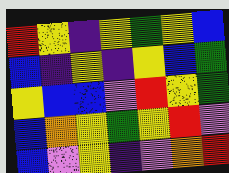[["red", "yellow", "indigo", "yellow", "green", "yellow", "blue"], ["blue", "indigo", "yellow", "indigo", "yellow", "blue", "green"], ["yellow", "blue", "blue", "violet", "red", "yellow", "green"], ["blue", "orange", "yellow", "green", "yellow", "red", "violet"], ["blue", "violet", "yellow", "indigo", "violet", "orange", "red"]]